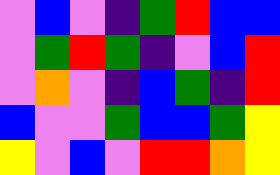[["violet", "blue", "violet", "indigo", "green", "red", "blue", "blue"], ["violet", "green", "red", "green", "indigo", "violet", "blue", "red"], ["violet", "orange", "violet", "indigo", "blue", "green", "indigo", "red"], ["blue", "violet", "violet", "green", "blue", "blue", "green", "yellow"], ["yellow", "violet", "blue", "violet", "red", "red", "orange", "yellow"]]